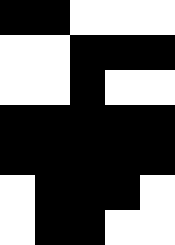[["black", "black", "white", "white", "white"], ["white", "white", "black", "black", "black"], ["white", "white", "black", "white", "white"], ["black", "black", "black", "black", "black"], ["black", "black", "black", "black", "black"], ["white", "black", "black", "black", "white"], ["white", "black", "black", "white", "white"]]